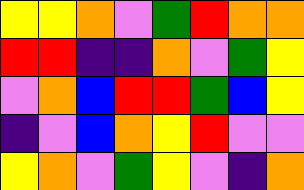[["yellow", "yellow", "orange", "violet", "green", "red", "orange", "orange"], ["red", "red", "indigo", "indigo", "orange", "violet", "green", "yellow"], ["violet", "orange", "blue", "red", "red", "green", "blue", "yellow"], ["indigo", "violet", "blue", "orange", "yellow", "red", "violet", "violet"], ["yellow", "orange", "violet", "green", "yellow", "violet", "indigo", "orange"]]